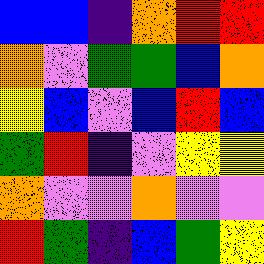[["blue", "blue", "indigo", "orange", "red", "red"], ["orange", "violet", "green", "green", "blue", "orange"], ["yellow", "blue", "violet", "blue", "red", "blue"], ["green", "red", "indigo", "violet", "yellow", "yellow"], ["orange", "violet", "violet", "orange", "violet", "violet"], ["red", "green", "indigo", "blue", "green", "yellow"]]